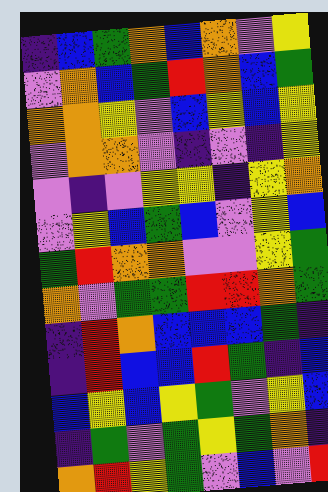[["indigo", "blue", "green", "orange", "blue", "orange", "violet", "yellow"], ["violet", "orange", "blue", "green", "red", "orange", "blue", "green"], ["orange", "orange", "yellow", "violet", "blue", "yellow", "blue", "yellow"], ["violet", "orange", "orange", "violet", "indigo", "violet", "indigo", "yellow"], ["violet", "indigo", "violet", "yellow", "yellow", "indigo", "yellow", "orange"], ["violet", "yellow", "blue", "green", "blue", "violet", "yellow", "blue"], ["green", "red", "orange", "orange", "violet", "violet", "yellow", "green"], ["orange", "violet", "green", "green", "red", "red", "orange", "green"], ["indigo", "red", "orange", "blue", "blue", "blue", "green", "indigo"], ["indigo", "red", "blue", "blue", "red", "green", "indigo", "blue"], ["blue", "yellow", "blue", "yellow", "green", "violet", "yellow", "blue"], ["indigo", "green", "violet", "green", "yellow", "green", "orange", "indigo"], ["orange", "red", "yellow", "green", "violet", "blue", "violet", "red"]]